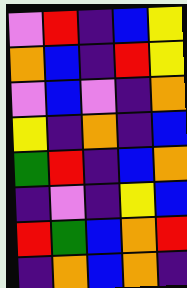[["violet", "red", "indigo", "blue", "yellow"], ["orange", "blue", "indigo", "red", "yellow"], ["violet", "blue", "violet", "indigo", "orange"], ["yellow", "indigo", "orange", "indigo", "blue"], ["green", "red", "indigo", "blue", "orange"], ["indigo", "violet", "indigo", "yellow", "blue"], ["red", "green", "blue", "orange", "red"], ["indigo", "orange", "blue", "orange", "indigo"]]